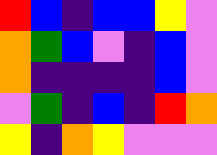[["red", "blue", "indigo", "blue", "blue", "yellow", "violet"], ["orange", "green", "blue", "violet", "indigo", "blue", "violet"], ["orange", "indigo", "indigo", "indigo", "indigo", "blue", "violet"], ["violet", "green", "indigo", "blue", "indigo", "red", "orange"], ["yellow", "indigo", "orange", "yellow", "violet", "violet", "violet"]]